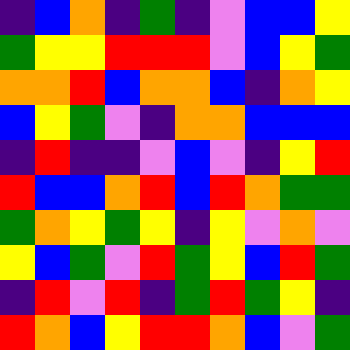[["indigo", "blue", "orange", "indigo", "green", "indigo", "violet", "blue", "blue", "yellow"], ["green", "yellow", "yellow", "red", "red", "red", "violet", "blue", "yellow", "green"], ["orange", "orange", "red", "blue", "orange", "orange", "blue", "indigo", "orange", "yellow"], ["blue", "yellow", "green", "violet", "indigo", "orange", "orange", "blue", "blue", "blue"], ["indigo", "red", "indigo", "indigo", "violet", "blue", "violet", "indigo", "yellow", "red"], ["red", "blue", "blue", "orange", "red", "blue", "red", "orange", "green", "green"], ["green", "orange", "yellow", "green", "yellow", "indigo", "yellow", "violet", "orange", "violet"], ["yellow", "blue", "green", "violet", "red", "green", "yellow", "blue", "red", "green"], ["indigo", "red", "violet", "red", "indigo", "green", "red", "green", "yellow", "indigo"], ["red", "orange", "blue", "yellow", "red", "red", "orange", "blue", "violet", "green"]]